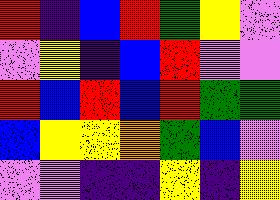[["red", "indigo", "blue", "red", "green", "yellow", "violet"], ["violet", "yellow", "indigo", "blue", "red", "violet", "violet"], ["red", "blue", "red", "blue", "red", "green", "green"], ["blue", "yellow", "yellow", "orange", "green", "blue", "violet"], ["violet", "violet", "indigo", "indigo", "yellow", "indigo", "yellow"]]